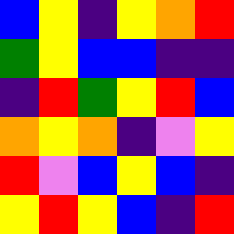[["blue", "yellow", "indigo", "yellow", "orange", "red"], ["green", "yellow", "blue", "blue", "indigo", "indigo"], ["indigo", "red", "green", "yellow", "red", "blue"], ["orange", "yellow", "orange", "indigo", "violet", "yellow"], ["red", "violet", "blue", "yellow", "blue", "indigo"], ["yellow", "red", "yellow", "blue", "indigo", "red"]]